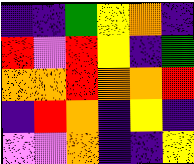[["indigo", "indigo", "green", "yellow", "orange", "indigo"], ["red", "violet", "red", "yellow", "indigo", "green"], ["orange", "orange", "red", "orange", "orange", "red"], ["indigo", "red", "orange", "indigo", "yellow", "indigo"], ["violet", "violet", "orange", "indigo", "indigo", "yellow"]]